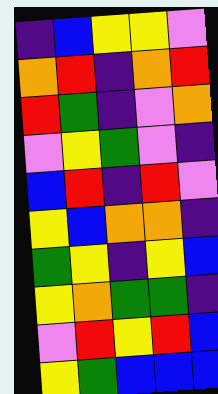[["indigo", "blue", "yellow", "yellow", "violet"], ["orange", "red", "indigo", "orange", "red"], ["red", "green", "indigo", "violet", "orange"], ["violet", "yellow", "green", "violet", "indigo"], ["blue", "red", "indigo", "red", "violet"], ["yellow", "blue", "orange", "orange", "indigo"], ["green", "yellow", "indigo", "yellow", "blue"], ["yellow", "orange", "green", "green", "indigo"], ["violet", "red", "yellow", "red", "blue"], ["yellow", "green", "blue", "blue", "blue"]]